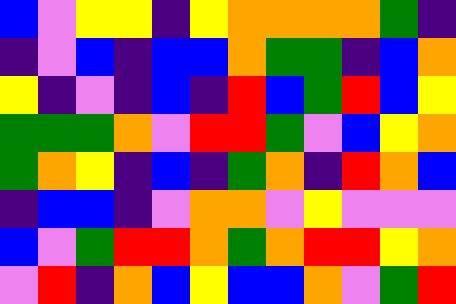[["blue", "violet", "yellow", "yellow", "indigo", "yellow", "orange", "orange", "orange", "orange", "green", "indigo"], ["indigo", "violet", "blue", "indigo", "blue", "blue", "orange", "green", "green", "indigo", "blue", "orange"], ["yellow", "indigo", "violet", "indigo", "blue", "indigo", "red", "blue", "green", "red", "blue", "yellow"], ["green", "green", "green", "orange", "violet", "red", "red", "green", "violet", "blue", "yellow", "orange"], ["green", "orange", "yellow", "indigo", "blue", "indigo", "green", "orange", "indigo", "red", "orange", "blue"], ["indigo", "blue", "blue", "indigo", "violet", "orange", "orange", "violet", "yellow", "violet", "violet", "violet"], ["blue", "violet", "green", "red", "red", "orange", "green", "orange", "red", "red", "yellow", "orange"], ["violet", "red", "indigo", "orange", "blue", "yellow", "blue", "blue", "orange", "violet", "green", "red"]]